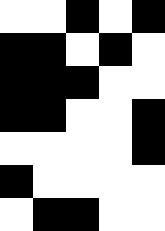[["white", "white", "black", "white", "black"], ["black", "black", "white", "black", "white"], ["black", "black", "black", "white", "white"], ["black", "black", "white", "white", "black"], ["white", "white", "white", "white", "black"], ["black", "white", "white", "white", "white"], ["white", "black", "black", "white", "white"]]